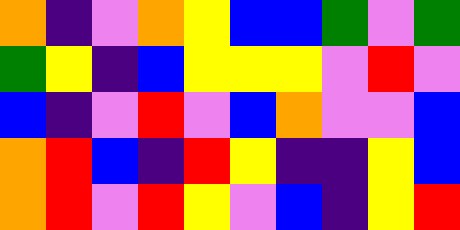[["orange", "indigo", "violet", "orange", "yellow", "blue", "blue", "green", "violet", "green"], ["green", "yellow", "indigo", "blue", "yellow", "yellow", "yellow", "violet", "red", "violet"], ["blue", "indigo", "violet", "red", "violet", "blue", "orange", "violet", "violet", "blue"], ["orange", "red", "blue", "indigo", "red", "yellow", "indigo", "indigo", "yellow", "blue"], ["orange", "red", "violet", "red", "yellow", "violet", "blue", "indigo", "yellow", "red"]]